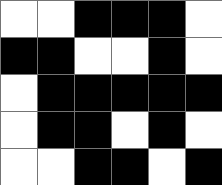[["white", "white", "black", "black", "black", "white"], ["black", "black", "white", "white", "black", "white"], ["white", "black", "black", "black", "black", "black"], ["white", "black", "black", "white", "black", "white"], ["white", "white", "black", "black", "white", "black"]]